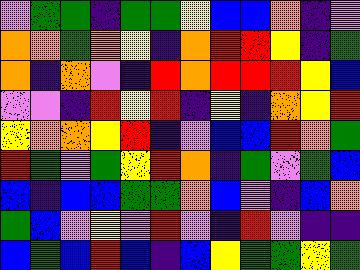[["violet", "green", "green", "indigo", "green", "green", "yellow", "blue", "blue", "orange", "indigo", "violet"], ["orange", "orange", "green", "orange", "yellow", "indigo", "orange", "red", "red", "yellow", "indigo", "green"], ["orange", "indigo", "orange", "violet", "indigo", "red", "orange", "red", "red", "red", "yellow", "blue"], ["violet", "violet", "indigo", "red", "yellow", "red", "indigo", "yellow", "indigo", "orange", "yellow", "red"], ["yellow", "orange", "orange", "yellow", "red", "indigo", "violet", "blue", "blue", "red", "orange", "green"], ["red", "green", "violet", "green", "yellow", "red", "orange", "indigo", "green", "violet", "green", "blue"], ["blue", "indigo", "blue", "blue", "green", "green", "orange", "blue", "violet", "indigo", "blue", "orange"], ["green", "blue", "violet", "yellow", "violet", "red", "violet", "indigo", "red", "violet", "indigo", "indigo"], ["blue", "green", "blue", "red", "blue", "indigo", "blue", "yellow", "green", "green", "yellow", "green"]]